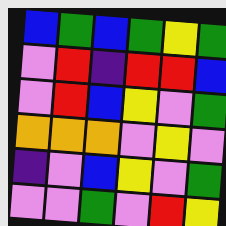[["blue", "green", "blue", "green", "yellow", "green"], ["violet", "red", "indigo", "red", "red", "blue"], ["violet", "red", "blue", "yellow", "violet", "green"], ["orange", "orange", "orange", "violet", "yellow", "violet"], ["indigo", "violet", "blue", "yellow", "violet", "green"], ["violet", "violet", "green", "violet", "red", "yellow"]]